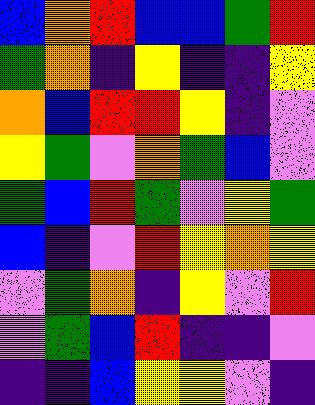[["blue", "orange", "red", "blue", "blue", "green", "red"], ["green", "orange", "indigo", "yellow", "indigo", "indigo", "yellow"], ["orange", "blue", "red", "red", "yellow", "indigo", "violet"], ["yellow", "green", "violet", "orange", "green", "blue", "violet"], ["green", "blue", "red", "green", "violet", "yellow", "green"], ["blue", "indigo", "violet", "red", "yellow", "orange", "yellow"], ["violet", "green", "orange", "indigo", "yellow", "violet", "red"], ["violet", "green", "blue", "red", "indigo", "indigo", "violet"], ["indigo", "indigo", "blue", "yellow", "yellow", "violet", "indigo"]]